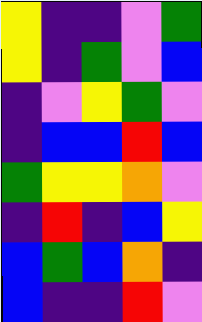[["yellow", "indigo", "indigo", "violet", "green"], ["yellow", "indigo", "green", "violet", "blue"], ["indigo", "violet", "yellow", "green", "violet"], ["indigo", "blue", "blue", "red", "blue"], ["green", "yellow", "yellow", "orange", "violet"], ["indigo", "red", "indigo", "blue", "yellow"], ["blue", "green", "blue", "orange", "indigo"], ["blue", "indigo", "indigo", "red", "violet"]]